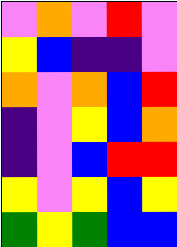[["violet", "orange", "violet", "red", "violet"], ["yellow", "blue", "indigo", "indigo", "violet"], ["orange", "violet", "orange", "blue", "red"], ["indigo", "violet", "yellow", "blue", "orange"], ["indigo", "violet", "blue", "red", "red"], ["yellow", "violet", "yellow", "blue", "yellow"], ["green", "yellow", "green", "blue", "blue"]]